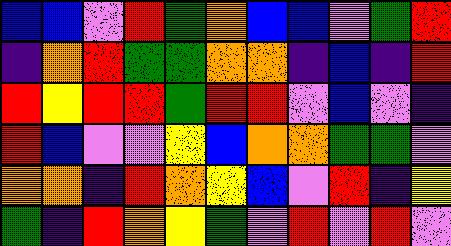[["blue", "blue", "violet", "red", "green", "orange", "blue", "blue", "violet", "green", "red"], ["indigo", "orange", "red", "green", "green", "orange", "orange", "indigo", "blue", "indigo", "red"], ["red", "yellow", "red", "red", "green", "red", "red", "violet", "blue", "violet", "indigo"], ["red", "blue", "violet", "violet", "yellow", "blue", "orange", "orange", "green", "green", "violet"], ["orange", "orange", "indigo", "red", "orange", "yellow", "blue", "violet", "red", "indigo", "yellow"], ["green", "indigo", "red", "orange", "yellow", "green", "violet", "red", "violet", "red", "violet"]]